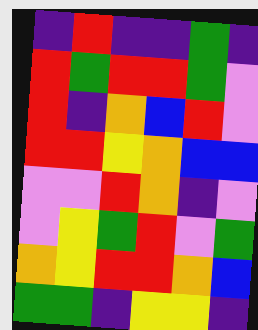[["indigo", "red", "indigo", "indigo", "green", "indigo"], ["red", "green", "red", "red", "green", "violet"], ["red", "indigo", "orange", "blue", "red", "violet"], ["red", "red", "yellow", "orange", "blue", "blue"], ["violet", "violet", "red", "orange", "indigo", "violet"], ["violet", "yellow", "green", "red", "violet", "green"], ["orange", "yellow", "red", "red", "orange", "blue"], ["green", "green", "indigo", "yellow", "yellow", "indigo"]]